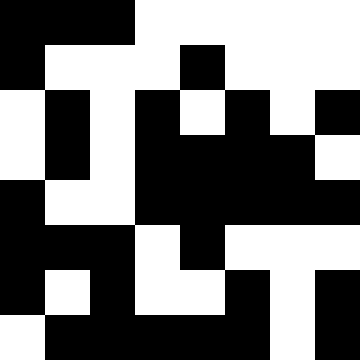[["black", "black", "black", "white", "white", "white", "white", "white"], ["black", "white", "white", "white", "black", "white", "white", "white"], ["white", "black", "white", "black", "white", "black", "white", "black"], ["white", "black", "white", "black", "black", "black", "black", "white"], ["black", "white", "white", "black", "black", "black", "black", "black"], ["black", "black", "black", "white", "black", "white", "white", "white"], ["black", "white", "black", "white", "white", "black", "white", "black"], ["white", "black", "black", "black", "black", "black", "white", "black"]]